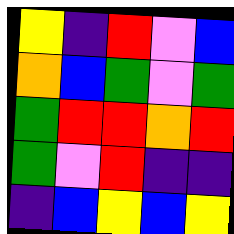[["yellow", "indigo", "red", "violet", "blue"], ["orange", "blue", "green", "violet", "green"], ["green", "red", "red", "orange", "red"], ["green", "violet", "red", "indigo", "indigo"], ["indigo", "blue", "yellow", "blue", "yellow"]]